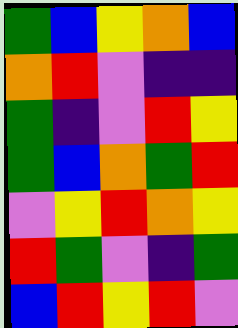[["green", "blue", "yellow", "orange", "blue"], ["orange", "red", "violet", "indigo", "indigo"], ["green", "indigo", "violet", "red", "yellow"], ["green", "blue", "orange", "green", "red"], ["violet", "yellow", "red", "orange", "yellow"], ["red", "green", "violet", "indigo", "green"], ["blue", "red", "yellow", "red", "violet"]]